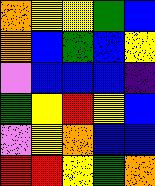[["orange", "yellow", "yellow", "green", "blue"], ["orange", "blue", "green", "blue", "yellow"], ["violet", "blue", "blue", "blue", "indigo"], ["green", "yellow", "red", "yellow", "blue"], ["violet", "yellow", "orange", "blue", "blue"], ["red", "red", "yellow", "green", "orange"]]